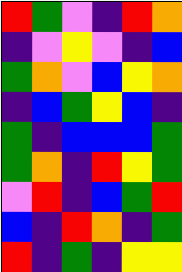[["red", "green", "violet", "indigo", "red", "orange"], ["indigo", "violet", "yellow", "violet", "indigo", "blue"], ["green", "orange", "violet", "blue", "yellow", "orange"], ["indigo", "blue", "green", "yellow", "blue", "indigo"], ["green", "indigo", "blue", "blue", "blue", "green"], ["green", "orange", "indigo", "red", "yellow", "green"], ["violet", "red", "indigo", "blue", "green", "red"], ["blue", "indigo", "red", "orange", "indigo", "green"], ["red", "indigo", "green", "indigo", "yellow", "yellow"]]